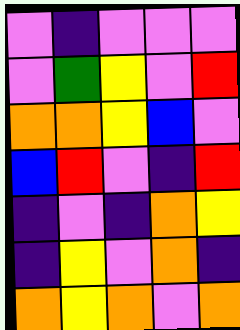[["violet", "indigo", "violet", "violet", "violet"], ["violet", "green", "yellow", "violet", "red"], ["orange", "orange", "yellow", "blue", "violet"], ["blue", "red", "violet", "indigo", "red"], ["indigo", "violet", "indigo", "orange", "yellow"], ["indigo", "yellow", "violet", "orange", "indigo"], ["orange", "yellow", "orange", "violet", "orange"]]